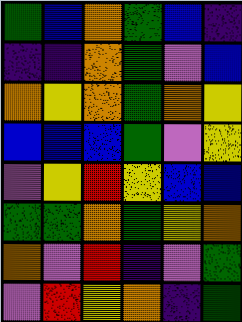[["green", "blue", "orange", "green", "blue", "indigo"], ["indigo", "indigo", "orange", "green", "violet", "blue"], ["orange", "yellow", "orange", "green", "orange", "yellow"], ["blue", "blue", "blue", "green", "violet", "yellow"], ["violet", "yellow", "red", "yellow", "blue", "blue"], ["green", "green", "orange", "green", "yellow", "orange"], ["orange", "violet", "red", "indigo", "violet", "green"], ["violet", "red", "yellow", "orange", "indigo", "green"]]